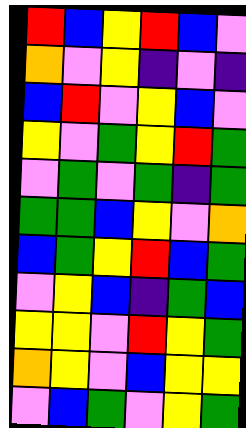[["red", "blue", "yellow", "red", "blue", "violet"], ["orange", "violet", "yellow", "indigo", "violet", "indigo"], ["blue", "red", "violet", "yellow", "blue", "violet"], ["yellow", "violet", "green", "yellow", "red", "green"], ["violet", "green", "violet", "green", "indigo", "green"], ["green", "green", "blue", "yellow", "violet", "orange"], ["blue", "green", "yellow", "red", "blue", "green"], ["violet", "yellow", "blue", "indigo", "green", "blue"], ["yellow", "yellow", "violet", "red", "yellow", "green"], ["orange", "yellow", "violet", "blue", "yellow", "yellow"], ["violet", "blue", "green", "violet", "yellow", "green"]]